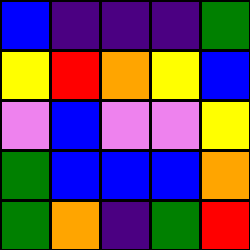[["blue", "indigo", "indigo", "indigo", "green"], ["yellow", "red", "orange", "yellow", "blue"], ["violet", "blue", "violet", "violet", "yellow"], ["green", "blue", "blue", "blue", "orange"], ["green", "orange", "indigo", "green", "red"]]